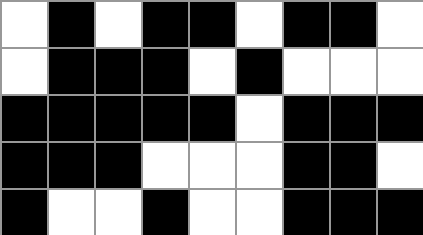[["white", "black", "white", "black", "black", "white", "black", "black", "white"], ["white", "black", "black", "black", "white", "black", "white", "white", "white"], ["black", "black", "black", "black", "black", "white", "black", "black", "black"], ["black", "black", "black", "white", "white", "white", "black", "black", "white"], ["black", "white", "white", "black", "white", "white", "black", "black", "black"]]